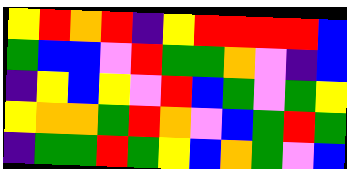[["yellow", "red", "orange", "red", "indigo", "yellow", "red", "red", "red", "red", "blue"], ["green", "blue", "blue", "violet", "red", "green", "green", "orange", "violet", "indigo", "blue"], ["indigo", "yellow", "blue", "yellow", "violet", "red", "blue", "green", "violet", "green", "yellow"], ["yellow", "orange", "orange", "green", "red", "orange", "violet", "blue", "green", "red", "green"], ["indigo", "green", "green", "red", "green", "yellow", "blue", "orange", "green", "violet", "blue"]]